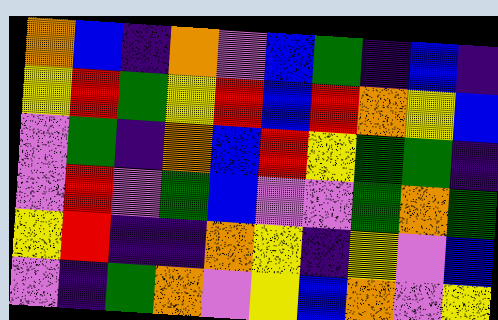[["orange", "blue", "indigo", "orange", "violet", "blue", "green", "indigo", "blue", "indigo"], ["yellow", "red", "green", "yellow", "red", "blue", "red", "orange", "yellow", "blue"], ["violet", "green", "indigo", "orange", "blue", "red", "yellow", "green", "green", "indigo"], ["violet", "red", "violet", "green", "blue", "violet", "violet", "green", "orange", "green"], ["yellow", "red", "indigo", "indigo", "orange", "yellow", "indigo", "yellow", "violet", "blue"], ["violet", "indigo", "green", "orange", "violet", "yellow", "blue", "orange", "violet", "yellow"]]